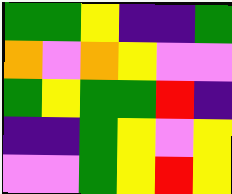[["green", "green", "yellow", "indigo", "indigo", "green"], ["orange", "violet", "orange", "yellow", "violet", "violet"], ["green", "yellow", "green", "green", "red", "indigo"], ["indigo", "indigo", "green", "yellow", "violet", "yellow"], ["violet", "violet", "green", "yellow", "red", "yellow"]]